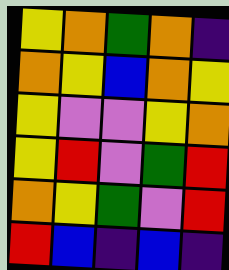[["yellow", "orange", "green", "orange", "indigo"], ["orange", "yellow", "blue", "orange", "yellow"], ["yellow", "violet", "violet", "yellow", "orange"], ["yellow", "red", "violet", "green", "red"], ["orange", "yellow", "green", "violet", "red"], ["red", "blue", "indigo", "blue", "indigo"]]